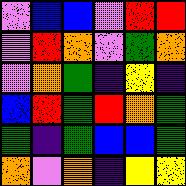[["violet", "blue", "blue", "violet", "red", "red"], ["violet", "red", "orange", "violet", "green", "orange"], ["violet", "orange", "green", "indigo", "yellow", "indigo"], ["blue", "red", "green", "red", "orange", "green"], ["green", "indigo", "green", "blue", "blue", "green"], ["orange", "violet", "orange", "indigo", "yellow", "yellow"]]